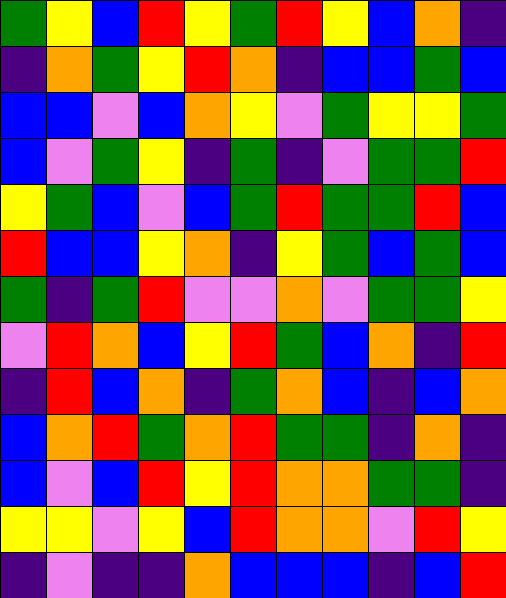[["green", "yellow", "blue", "red", "yellow", "green", "red", "yellow", "blue", "orange", "indigo"], ["indigo", "orange", "green", "yellow", "red", "orange", "indigo", "blue", "blue", "green", "blue"], ["blue", "blue", "violet", "blue", "orange", "yellow", "violet", "green", "yellow", "yellow", "green"], ["blue", "violet", "green", "yellow", "indigo", "green", "indigo", "violet", "green", "green", "red"], ["yellow", "green", "blue", "violet", "blue", "green", "red", "green", "green", "red", "blue"], ["red", "blue", "blue", "yellow", "orange", "indigo", "yellow", "green", "blue", "green", "blue"], ["green", "indigo", "green", "red", "violet", "violet", "orange", "violet", "green", "green", "yellow"], ["violet", "red", "orange", "blue", "yellow", "red", "green", "blue", "orange", "indigo", "red"], ["indigo", "red", "blue", "orange", "indigo", "green", "orange", "blue", "indigo", "blue", "orange"], ["blue", "orange", "red", "green", "orange", "red", "green", "green", "indigo", "orange", "indigo"], ["blue", "violet", "blue", "red", "yellow", "red", "orange", "orange", "green", "green", "indigo"], ["yellow", "yellow", "violet", "yellow", "blue", "red", "orange", "orange", "violet", "red", "yellow"], ["indigo", "violet", "indigo", "indigo", "orange", "blue", "blue", "blue", "indigo", "blue", "red"]]